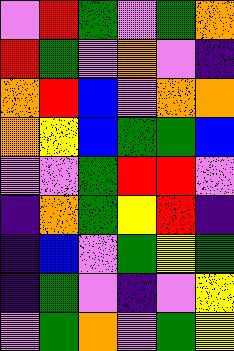[["violet", "red", "green", "violet", "green", "orange"], ["red", "green", "violet", "orange", "violet", "indigo"], ["orange", "red", "blue", "violet", "orange", "orange"], ["orange", "yellow", "blue", "green", "green", "blue"], ["violet", "violet", "green", "red", "red", "violet"], ["indigo", "orange", "green", "yellow", "red", "indigo"], ["indigo", "blue", "violet", "green", "yellow", "green"], ["indigo", "green", "violet", "indigo", "violet", "yellow"], ["violet", "green", "orange", "violet", "green", "yellow"]]